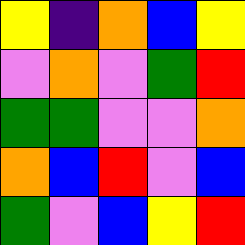[["yellow", "indigo", "orange", "blue", "yellow"], ["violet", "orange", "violet", "green", "red"], ["green", "green", "violet", "violet", "orange"], ["orange", "blue", "red", "violet", "blue"], ["green", "violet", "blue", "yellow", "red"]]